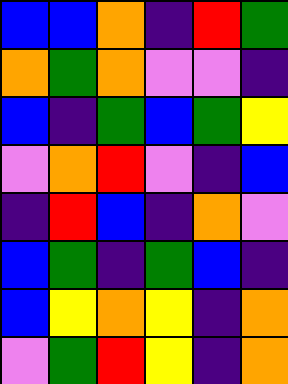[["blue", "blue", "orange", "indigo", "red", "green"], ["orange", "green", "orange", "violet", "violet", "indigo"], ["blue", "indigo", "green", "blue", "green", "yellow"], ["violet", "orange", "red", "violet", "indigo", "blue"], ["indigo", "red", "blue", "indigo", "orange", "violet"], ["blue", "green", "indigo", "green", "blue", "indigo"], ["blue", "yellow", "orange", "yellow", "indigo", "orange"], ["violet", "green", "red", "yellow", "indigo", "orange"]]